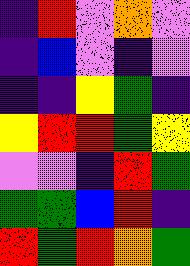[["indigo", "red", "violet", "orange", "violet"], ["indigo", "blue", "violet", "indigo", "violet"], ["indigo", "indigo", "yellow", "green", "indigo"], ["yellow", "red", "red", "green", "yellow"], ["violet", "violet", "indigo", "red", "green"], ["green", "green", "blue", "red", "indigo"], ["red", "green", "red", "orange", "green"]]